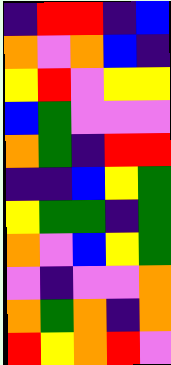[["indigo", "red", "red", "indigo", "blue"], ["orange", "violet", "orange", "blue", "indigo"], ["yellow", "red", "violet", "yellow", "yellow"], ["blue", "green", "violet", "violet", "violet"], ["orange", "green", "indigo", "red", "red"], ["indigo", "indigo", "blue", "yellow", "green"], ["yellow", "green", "green", "indigo", "green"], ["orange", "violet", "blue", "yellow", "green"], ["violet", "indigo", "violet", "violet", "orange"], ["orange", "green", "orange", "indigo", "orange"], ["red", "yellow", "orange", "red", "violet"]]